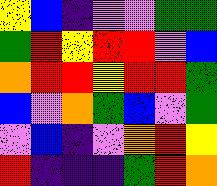[["yellow", "blue", "indigo", "violet", "violet", "green", "green"], ["green", "red", "yellow", "red", "red", "violet", "blue"], ["orange", "red", "red", "yellow", "red", "red", "green"], ["blue", "violet", "orange", "green", "blue", "violet", "green"], ["violet", "blue", "indigo", "violet", "orange", "red", "yellow"], ["red", "indigo", "indigo", "indigo", "green", "red", "orange"]]